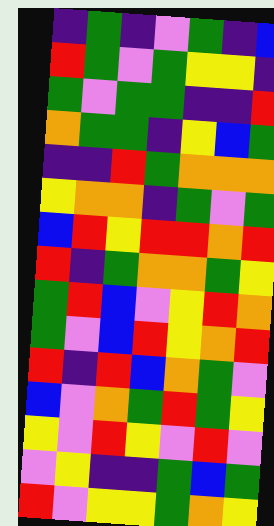[["indigo", "green", "indigo", "violet", "green", "indigo", "blue"], ["red", "green", "violet", "green", "yellow", "yellow", "indigo"], ["green", "violet", "green", "green", "indigo", "indigo", "red"], ["orange", "green", "green", "indigo", "yellow", "blue", "green"], ["indigo", "indigo", "red", "green", "orange", "orange", "orange"], ["yellow", "orange", "orange", "indigo", "green", "violet", "green"], ["blue", "red", "yellow", "red", "red", "orange", "red"], ["red", "indigo", "green", "orange", "orange", "green", "yellow"], ["green", "red", "blue", "violet", "yellow", "red", "orange"], ["green", "violet", "blue", "red", "yellow", "orange", "red"], ["red", "indigo", "red", "blue", "orange", "green", "violet"], ["blue", "violet", "orange", "green", "red", "green", "yellow"], ["yellow", "violet", "red", "yellow", "violet", "red", "violet"], ["violet", "yellow", "indigo", "indigo", "green", "blue", "green"], ["red", "violet", "yellow", "yellow", "green", "orange", "yellow"]]